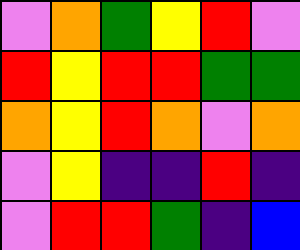[["violet", "orange", "green", "yellow", "red", "violet"], ["red", "yellow", "red", "red", "green", "green"], ["orange", "yellow", "red", "orange", "violet", "orange"], ["violet", "yellow", "indigo", "indigo", "red", "indigo"], ["violet", "red", "red", "green", "indigo", "blue"]]